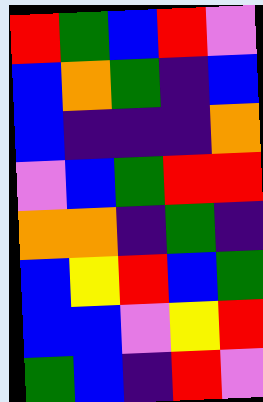[["red", "green", "blue", "red", "violet"], ["blue", "orange", "green", "indigo", "blue"], ["blue", "indigo", "indigo", "indigo", "orange"], ["violet", "blue", "green", "red", "red"], ["orange", "orange", "indigo", "green", "indigo"], ["blue", "yellow", "red", "blue", "green"], ["blue", "blue", "violet", "yellow", "red"], ["green", "blue", "indigo", "red", "violet"]]